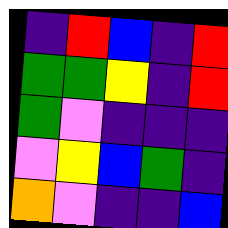[["indigo", "red", "blue", "indigo", "red"], ["green", "green", "yellow", "indigo", "red"], ["green", "violet", "indigo", "indigo", "indigo"], ["violet", "yellow", "blue", "green", "indigo"], ["orange", "violet", "indigo", "indigo", "blue"]]